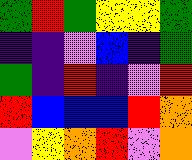[["green", "red", "green", "yellow", "yellow", "green"], ["indigo", "indigo", "violet", "blue", "indigo", "green"], ["green", "indigo", "red", "indigo", "violet", "red"], ["red", "blue", "blue", "blue", "red", "orange"], ["violet", "yellow", "orange", "red", "violet", "orange"]]